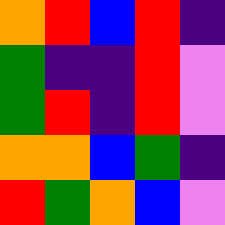[["orange", "red", "blue", "red", "indigo"], ["green", "indigo", "indigo", "red", "violet"], ["green", "red", "indigo", "red", "violet"], ["orange", "orange", "blue", "green", "indigo"], ["red", "green", "orange", "blue", "violet"]]